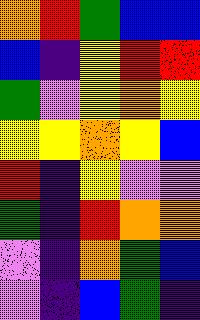[["orange", "red", "green", "blue", "blue"], ["blue", "indigo", "yellow", "red", "red"], ["green", "violet", "yellow", "orange", "yellow"], ["yellow", "yellow", "orange", "yellow", "blue"], ["red", "indigo", "yellow", "violet", "violet"], ["green", "indigo", "red", "orange", "orange"], ["violet", "indigo", "orange", "green", "blue"], ["violet", "indigo", "blue", "green", "indigo"]]